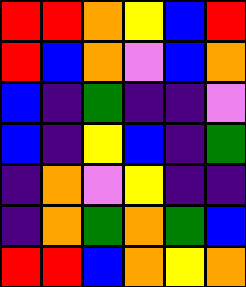[["red", "red", "orange", "yellow", "blue", "red"], ["red", "blue", "orange", "violet", "blue", "orange"], ["blue", "indigo", "green", "indigo", "indigo", "violet"], ["blue", "indigo", "yellow", "blue", "indigo", "green"], ["indigo", "orange", "violet", "yellow", "indigo", "indigo"], ["indigo", "orange", "green", "orange", "green", "blue"], ["red", "red", "blue", "orange", "yellow", "orange"]]